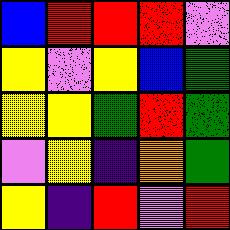[["blue", "red", "red", "red", "violet"], ["yellow", "violet", "yellow", "blue", "green"], ["yellow", "yellow", "green", "red", "green"], ["violet", "yellow", "indigo", "orange", "green"], ["yellow", "indigo", "red", "violet", "red"]]